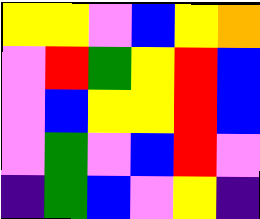[["yellow", "yellow", "violet", "blue", "yellow", "orange"], ["violet", "red", "green", "yellow", "red", "blue"], ["violet", "blue", "yellow", "yellow", "red", "blue"], ["violet", "green", "violet", "blue", "red", "violet"], ["indigo", "green", "blue", "violet", "yellow", "indigo"]]